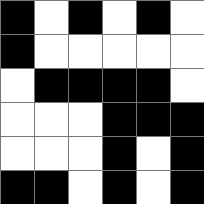[["black", "white", "black", "white", "black", "white"], ["black", "white", "white", "white", "white", "white"], ["white", "black", "black", "black", "black", "white"], ["white", "white", "white", "black", "black", "black"], ["white", "white", "white", "black", "white", "black"], ["black", "black", "white", "black", "white", "black"]]